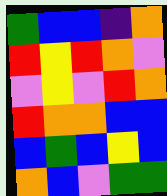[["green", "blue", "blue", "indigo", "orange"], ["red", "yellow", "red", "orange", "violet"], ["violet", "yellow", "violet", "red", "orange"], ["red", "orange", "orange", "blue", "blue"], ["blue", "green", "blue", "yellow", "blue"], ["orange", "blue", "violet", "green", "green"]]